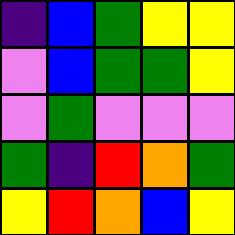[["indigo", "blue", "green", "yellow", "yellow"], ["violet", "blue", "green", "green", "yellow"], ["violet", "green", "violet", "violet", "violet"], ["green", "indigo", "red", "orange", "green"], ["yellow", "red", "orange", "blue", "yellow"]]